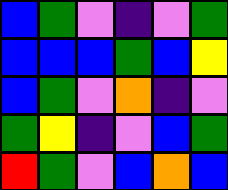[["blue", "green", "violet", "indigo", "violet", "green"], ["blue", "blue", "blue", "green", "blue", "yellow"], ["blue", "green", "violet", "orange", "indigo", "violet"], ["green", "yellow", "indigo", "violet", "blue", "green"], ["red", "green", "violet", "blue", "orange", "blue"]]